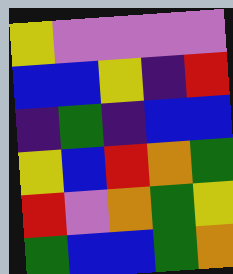[["yellow", "violet", "violet", "violet", "violet"], ["blue", "blue", "yellow", "indigo", "red"], ["indigo", "green", "indigo", "blue", "blue"], ["yellow", "blue", "red", "orange", "green"], ["red", "violet", "orange", "green", "yellow"], ["green", "blue", "blue", "green", "orange"]]